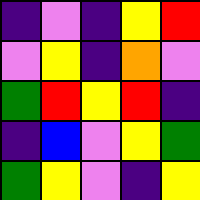[["indigo", "violet", "indigo", "yellow", "red"], ["violet", "yellow", "indigo", "orange", "violet"], ["green", "red", "yellow", "red", "indigo"], ["indigo", "blue", "violet", "yellow", "green"], ["green", "yellow", "violet", "indigo", "yellow"]]